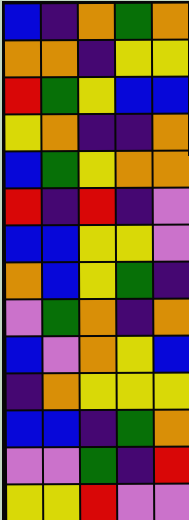[["blue", "indigo", "orange", "green", "orange"], ["orange", "orange", "indigo", "yellow", "yellow"], ["red", "green", "yellow", "blue", "blue"], ["yellow", "orange", "indigo", "indigo", "orange"], ["blue", "green", "yellow", "orange", "orange"], ["red", "indigo", "red", "indigo", "violet"], ["blue", "blue", "yellow", "yellow", "violet"], ["orange", "blue", "yellow", "green", "indigo"], ["violet", "green", "orange", "indigo", "orange"], ["blue", "violet", "orange", "yellow", "blue"], ["indigo", "orange", "yellow", "yellow", "yellow"], ["blue", "blue", "indigo", "green", "orange"], ["violet", "violet", "green", "indigo", "red"], ["yellow", "yellow", "red", "violet", "violet"]]